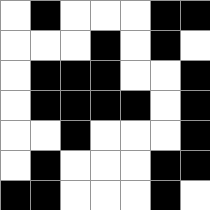[["white", "black", "white", "white", "white", "black", "black"], ["white", "white", "white", "black", "white", "black", "white"], ["white", "black", "black", "black", "white", "white", "black"], ["white", "black", "black", "black", "black", "white", "black"], ["white", "white", "black", "white", "white", "white", "black"], ["white", "black", "white", "white", "white", "black", "black"], ["black", "black", "white", "white", "white", "black", "white"]]